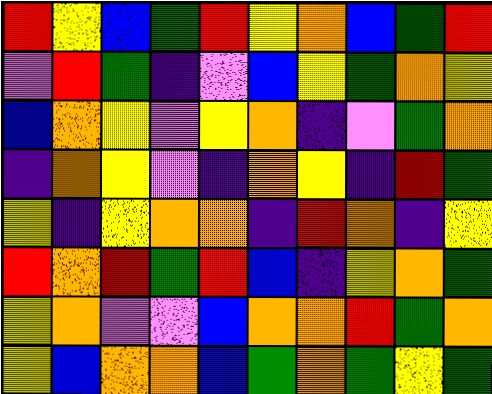[["red", "yellow", "blue", "green", "red", "yellow", "orange", "blue", "green", "red"], ["violet", "red", "green", "indigo", "violet", "blue", "yellow", "green", "orange", "yellow"], ["blue", "orange", "yellow", "violet", "yellow", "orange", "indigo", "violet", "green", "orange"], ["indigo", "orange", "yellow", "violet", "indigo", "orange", "yellow", "indigo", "red", "green"], ["yellow", "indigo", "yellow", "orange", "orange", "indigo", "red", "orange", "indigo", "yellow"], ["red", "orange", "red", "green", "red", "blue", "indigo", "yellow", "orange", "green"], ["yellow", "orange", "violet", "violet", "blue", "orange", "orange", "red", "green", "orange"], ["yellow", "blue", "orange", "orange", "blue", "green", "orange", "green", "yellow", "green"]]